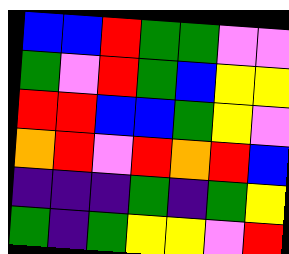[["blue", "blue", "red", "green", "green", "violet", "violet"], ["green", "violet", "red", "green", "blue", "yellow", "yellow"], ["red", "red", "blue", "blue", "green", "yellow", "violet"], ["orange", "red", "violet", "red", "orange", "red", "blue"], ["indigo", "indigo", "indigo", "green", "indigo", "green", "yellow"], ["green", "indigo", "green", "yellow", "yellow", "violet", "red"]]